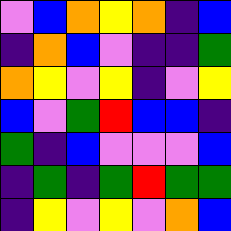[["violet", "blue", "orange", "yellow", "orange", "indigo", "blue"], ["indigo", "orange", "blue", "violet", "indigo", "indigo", "green"], ["orange", "yellow", "violet", "yellow", "indigo", "violet", "yellow"], ["blue", "violet", "green", "red", "blue", "blue", "indigo"], ["green", "indigo", "blue", "violet", "violet", "violet", "blue"], ["indigo", "green", "indigo", "green", "red", "green", "green"], ["indigo", "yellow", "violet", "yellow", "violet", "orange", "blue"]]